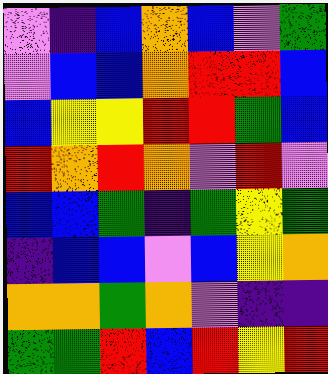[["violet", "indigo", "blue", "orange", "blue", "violet", "green"], ["violet", "blue", "blue", "orange", "red", "red", "blue"], ["blue", "yellow", "yellow", "red", "red", "green", "blue"], ["red", "orange", "red", "orange", "violet", "red", "violet"], ["blue", "blue", "green", "indigo", "green", "yellow", "green"], ["indigo", "blue", "blue", "violet", "blue", "yellow", "orange"], ["orange", "orange", "green", "orange", "violet", "indigo", "indigo"], ["green", "green", "red", "blue", "red", "yellow", "red"]]